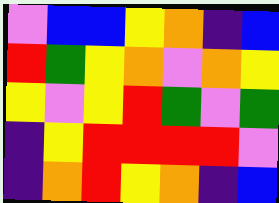[["violet", "blue", "blue", "yellow", "orange", "indigo", "blue"], ["red", "green", "yellow", "orange", "violet", "orange", "yellow"], ["yellow", "violet", "yellow", "red", "green", "violet", "green"], ["indigo", "yellow", "red", "red", "red", "red", "violet"], ["indigo", "orange", "red", "yellow", "orange", "indigo", "blue"]]